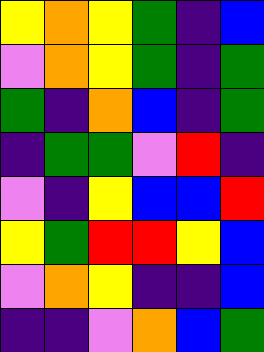[["yellow", "orange", "yellow", "green", "indigo", "blue"], ["violet", "orange", "yellow", "green", "indigo", "green"], ["green", "indigo", "orange", "blue", "indigo", "green"], ["indigo", "green", "green", "violet", "red", "indigo"], ["violet", "indigo", "yellow", "blue", "blue", "red"], ["yellow", "green", "red", "red", "yellow", "blue"], ["violet", "orange", "yellow", "indigo", "indigo", "blue"], ["indigo", "indigo", "violet", "orange", "blue", "green"]]